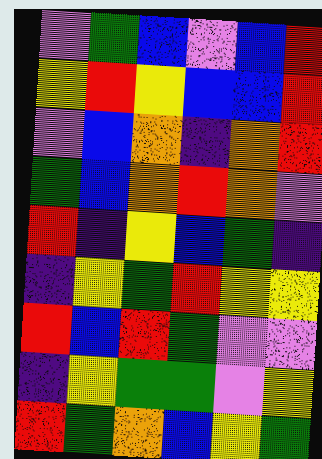[["violet", "green", "blue", "violet", "blue", "red"], ["yellow", "red", "yellow", "blue", "blue", "red"], ["violet", "blue", "orange", "indigo", "orange", "red"], ["green", "blue", "orange", "red", "orange", "violet"], ["red", "indigo", "yellow", "blue", "green", "indigo"], ["indigo", "yellow", "green", "red", "yellow", "yellow"], ["red", "blue", "red", "green", "violet", "violet"], ["indigo", "yellow", "green", "green", "violet", "yellow"], ["red", "green", "orange", "blue", "yellow", "green"]]